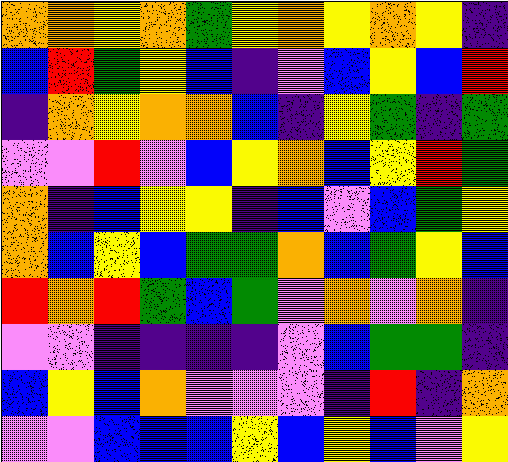[["orange", "orange", "yellow", "orange", "green", "yellow", "orange", "yellow", "orange", "yellow", "indigo"], ["blue", "red", "green", "yellow", "blue", "indigo", "violet", "blue", "yellow", "blue", "red"], ["indigo", "orange", "yellow", "orange", "orange", "blue", "indigo", "yellow", "green", "indigo", "green"], ["violet", "violet", "red", "violet", "blue", "yellow", "orange", "blue", "yellow", "red", "green"], ["orange", "indigo", "blue", "yellow", "yellow", "indigo", "blue", "violet", "blue", "green", "yellow"], ["orange", "blue", "yellow", "blue", "green", "green", "orange", "blue", "green", "yellow", "blue"], ["red", "orange", "red", "green", "blue", "green", "violet", "orange", "violet", "orange", "indigo"], ["violet", "violet", "indigo", "indigo", "indigo", "indigo", "violet", "blue", "green", "green", "indigo"], ["blue", "yellow", "blue", "orange", "violet", "violet", "violet", "indigo", "red", "indigo", "orange"], ["violet", "violet", "blue", "blue", "blue", "yellow", "blue", "yellow", "blue", "violet", "yellow"]]